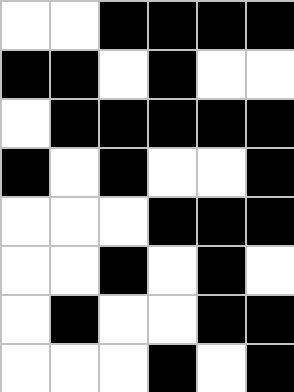[["white", "white", "black", "black", "black", "black"], ["black", "black", "white", "black", "white", "white"], ["white", "black", "black", "black", "black", "black"], ["black", "white", "black", "white", "white", "black"], ["white", "white", "white", "black", "black", "black"], ["white", "white", "black", "white", "black", "white"], ["white", "black", "white", "white", "black", "black"], ["white", "white", "white", "black", "white", "black"]]